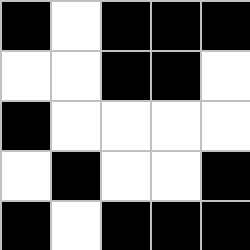[["black", "white", "black", "black", "black"], ["white", "white", "black", "black", "white"], ["black", "white", "white", "white", "white"], ["white", "black", "white", "white", "black"], ["black", "white", "black", "black", "black"]]